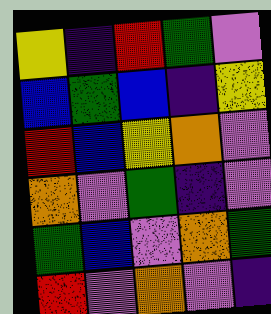[["yellow", "indigo", "red", "green", "violet"], ["blue", "green", "blue", "indigo", "yellow"], ["red", "blue", "yellow", "orange", "violet"], ["orange", "violet", "green", "indigo", "violet"], ["green", "blue", "violet", "orange", "green"], ["red", "violet", "orange", "violet", "indigo"]]